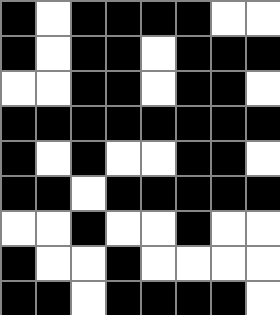[["black", "white", "black", "black", "black", "black", "white", "white"], ["black", "white", "black", "black", "white", "black", "black", "black"], ["white", "white", "black", "black", "white", "black", "black", "white"], ["black", "black", "black", "black", "black", "black", "black", "black"], ["black", "white", "black", "white", "white", "black", "black", "white"], ["black", "black", "white", "black", "black", "black", "black", "black"], ["white", "white", "black", "white", "white", "black", "white", "white"], ["black", "white", "white", "black", "white", "white", "white", "white"], ["black", "black", "white", "black", "black", "black", "black", "white"]]